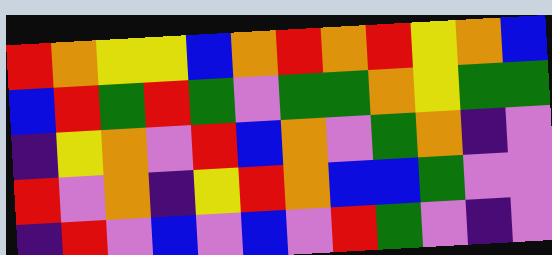[["red", "orange", "yellow", "yellow", "blue", "orange", "red", "orange", "red", "yellow", "orange", "blue"], ["blue", "red", "green", "red", "green", "violet", "green", "green", "orange", "yellow", "green", "green"], ["indigo", "yellow", "orange", "violet", "red", "blue", "orange", "violet", "green", "orange", "indigo", "violet"], ["red", "violet", "orange", "indigo", "yellow", "red", "orange", "blue", "blue", "green", "violet", "violet"], ["indigo", "red", "violet", "blue", "violet", "blue", "violet", "red", "green", "violet", "indigo", "violet"]]